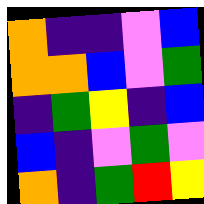[["orange", "indigo", "indigo", "violet", "blue"], ["orange", "orange", "blue", "violet", "green"], ["indigo", "green", "yellow", "indigo", "blue"], ["blue", "indigo", "violet", "green", "violet"], ["orange", "indigo", "green", "red", "yellow"]]